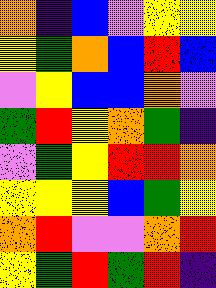[["orange", "indigo", "blue", "violet", "yellow", "yellow"], ["yellow", "green", "orange", "blue", "red", "blue"], ["violet", "yellow", "blue", "blue", "orange", "violet"], ["green", "red", "yellow", "orange", "green", "indigo"], ["violet", "green", "yellow", "red", "red", "orange"], ["yellow", "yellow", "yellow", "blue", "green", "yellow"], ["orange", "red", "violet", "violet", "orange", "red"], ["yellow", "green", "red", "green", "red", "indigo"]]